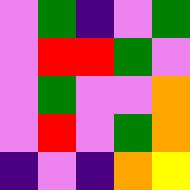[["violet", "green", "indigo", "violet", "green"], ["violet", "red", "red", "green", "violet"], ["violet", "green", "violet", "violet", "orange"], ["violet", "red", "violet", "green", "orange"], ["indigo", "violet", "indigo", "orange", "yellow"]]